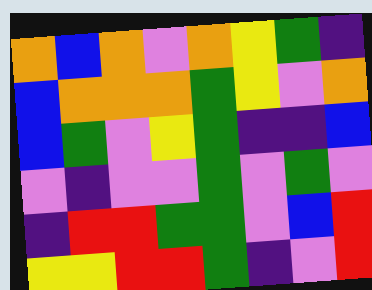[["orange", "blue", "orange", "violet", "orange", "yellow", "green", "indigo"], ["blue", "orange", "orange", "orange", "green", "yellow", "violet", "orange"], ["blue", "green", "violet", "yellow", "green", "indigo", "indigo", "blue"], ["violet", "indigo", "violet", "violet", "green", "violet", "green", "violet"], ["indigo", "red", "red", "green", "green", "violet", "blue", "red"], ["yellow", "yellow", "red", "red", "green", "indigo", "violet", "red"]]